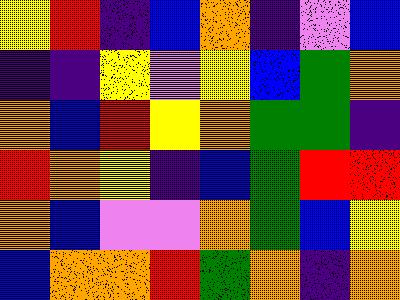[["yellow", "red", "indigo", "blue", "orange", "indigo", "violet", "blue"], ["indigo", "indigo", "yellow", "violet", "yellow", "blue", "green", "orange"], ["orange", "blue", "red", "yellow", "orange", "green", "green", "indigo"], ["red", "orange", "yellow", "indigo", "blue", "green", "red", "red"], ["orange", "blue", "violet", "violet", "orange", "green", "blue", "yellow"], ["blue", "orange", "orange", "red", "green", "orange", "indigo", "orange"]]